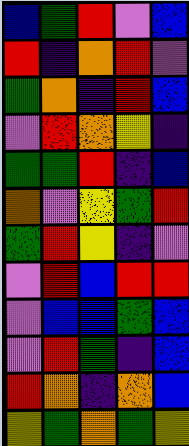[["blue", "green", "red", "violet", "blue"], ["red", "indigo", "orange", "red", "violet"], ["green", "orange", "indigo", "red", "blue"], ["violet", "red", "orange", "yellow", "indigo"], ["green", "green", "red", "indigo", "blue"], ["orange", "violet", "yellow", "green", "red"], ["green", "red", "yellow", "indigo", "violet"], ["violet", "red", "blue", "red", "red"], ["violet", "blue", "blue", "green", "blue"], ["violet", "red", "green", "indigo", "blue"], ["red", "orange", "indigo", "orange", "blue"], ["yellow", "green", "orange", "green", "yellow"]]